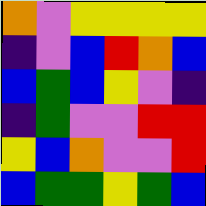[["orange", "violet", "yellow", "yellow", "yellow", "yellow"], ["indigo", "violet", "blue", "red", "orange", "blue"], ["blue", "green", "blue", "yellow", "violet", "indigo"], ["indigo", "green", "violet", "violet", "red", "red"], ["yellow", "blue", "orange", "violet", "violet", "red"], ["blue", "green", "green", "yellow", "green", "blue"]]